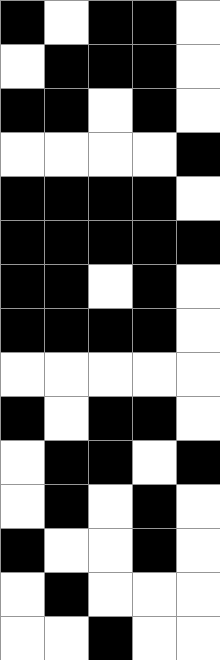[["black", "white", "black", "black", "white"], ["white", "black", "black", "black", "white"], ["black", "black", "white", "black", "white"], ["white", "white", "white", "white", "black"], ["black", "black", "black", "black", "white"], ["black", "black", "black", "black", "black"], ["black", "black", "white", "black", "white"], ["black", "black", "black", "black", "white"], ["white", "white", "white", "white", "white"], ["black", "white", "black", "black", "white"], ["white", "black", "black", "white", "black"], ["white", "black", "white", "black", "white"], ["black", "white", "white", "black", "white"], ["white", "black", "white", "white", "white"], ["white", "white", "black", "white", "white"]]